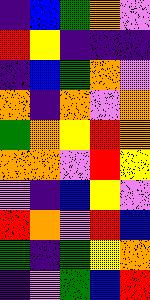[["indigo", "blue", "green", "orange", "violet"], ["red", "yellow", "indigo", "indigo", "indigo"], ["indigo", "blue", "green", "orange", "violet"], ["orange", "indigo", "orange", "violet", "orange"], ["green", "orange", "yellow", "red", "orange"], ["orange", "orange", "violet", "red", "yellow"], ["violet", "indigo", "blue", "yellow", "violet"], ["red", "orange", "violet", "red", "blue"], ["green", "indigo", "green", "yellow", "orange"], ["indigo", "violet", "green", "blue", "red"]]